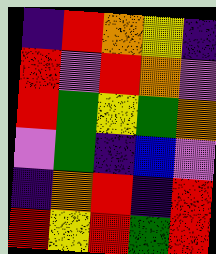[["indigo", "red", "orange", "yellow", "indigo"], ["red", "violet", "red", "orange", "violet"], ["red", "green", "yellow", "green", "orange"], ["violet", "green", "indigo", "blue", "violet"], ["indigo", "orange", "red", "indigo", "red"], ["red", "yellow", "red", "green", "red"]]